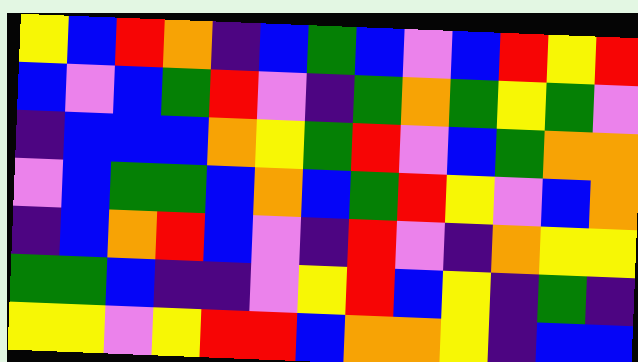[["yellow", "blue", "red", "orange", "indigo", "blue", "green", "blue", "violet", "blue", "red", "yellow", "red"], ["blue", "violet", "blue", "green", "red", "violet", "indigo", "green", "orange", "green", "yellow", "green", "violet"], ["indigo", "blue", "blue", "blue", "orange", "yellow", "green", "red", "violet", "blue", "green", "orange", "orange"], ["violet", "blue", "green", "green", "blue", "orange", "blue", "green", "red", "yellow", "violet", "blue", "orange"], ["indigo", "blue", "orange", "red", "blue", "violet", "indigo", "red", "violet", "indigo", "orange", "yellow", "yellow"], ["green", "green", "blue", "indigo", "indigo", "violet", "yellow", "red", "blue", "yellow", "indigo", "green", "indigo"], ["yellow", "yellow", "violet", "yellow", "red", "red", "blue", "orange", "orange", "yellow", "indigo", "blue", "blue"]]